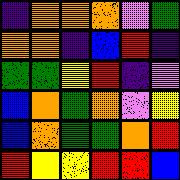[["indigo", "orange", "orange", "orange", "violet", "green"], ["orange", "orange", "indigo", "blue", "red", "indigo"], ["green", "green", "yellow", "red", "indigo", "violet"], ["blue", "orange", "green", "orange", "violet", "yellow"], ["blue", "orange", "green", "green", "orange", "red"], ["red", "yellow", "yellow", "red", "red", "blue"]]